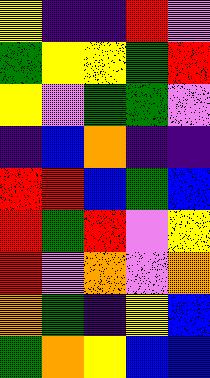[["yellow", "indigo", "indigo", "red", "violet"], ["green", "yellow", "yellow", "green", "red"], ["yellow", "violet", "green", "green", "violet"], ["indigo", "blue", "orange", "indigo", "indigo"], ["red", "red", "blue", "green", "blue"], ["red", "green", "red", "violet", "yellow"], ["red", "violet", "orange", "violet", "orange"], ["orange", "green", "indigo", "yellow", "blue"], ["green", "orange", "yellow", "blue", "blue"]]